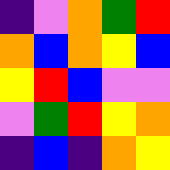[["indigo", "violet", "orange", "green", "red"], ["orange", "blue", "orange", "yellow", "blue"], ["yellow", "red", "blue", "violet", "violet"], ["violet", "green", "red", "yellow", "orange"], ["indigo", "blue", "indigo", "orange", "yellow"]]